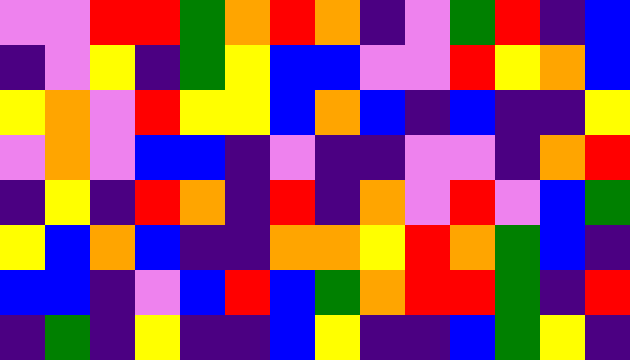[["violet", "violet", "red", "red", "green", "orange", "red", "orange", "indigo", "violet", "green", "red", "indigo", "blue"], ["indigo", "violet", "yellow", "indigo", "green", "yellow", "blue", "blue", "violet", "violet", "red", "yellow", "orange", "blue"], ["yellow", "orange", "violet", "red", "yellow", "yellow", "blue", "orange", "blue", "indigo", "blue", "indigo", "indigo", "yellow"], ["violet", "orange", "violet", "blue", "blue", "indigo", "violet", "indigo", "indigo", "violet", "violet", "indigo", "orange", "red"], ["indigo", "yellow", "indigo", "red", "orange", "indigo", "red", "indigo", "orange", "violet", "red", "violet", "blue", "green"], ["yellow", "blue", "orange", "blue", "indigo", "indigo", "orange", "orange", "yellow", "red", "orange", "green", "blue", "indigo"], ["blue", "blue", "indigo", "violet", "blue", "red", "blue", "green", "orange", "red", "red", "green", "indigo", "red"], ["indigo", "green", "indigo", "yellow", "indigo", "indigo", "blue", "yellow", "indigo", "indigo", "blue", "green", "yellow", "indigo"]]